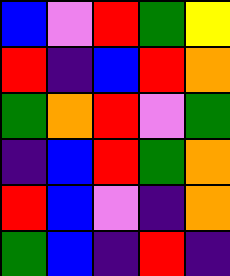[["blue", "violet", "red", "green", "yellow"], ["red", "indigo", "blue", "red", "orange"], ["green", "orange", "red", "violet", "green"], ["indigo", "blue", "red", "green", "orange"], ["red", "blue", "violet", "indigo", "orange"], ["green", "blue", "indigo", "red", "indigo"]]